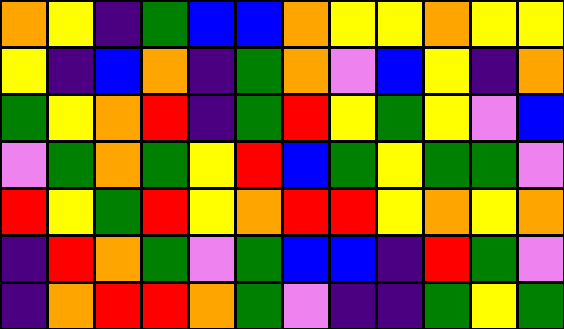[["orange", "yellow", "indigo", "green", "blue", "blue", "orange", "yellow", "yellow", "orange", "yellow", "yellow"], ["yellow", "indigo", "blue", "orange", "indigo", "green", "orange", "violet", "blue", "yellow", "indigo", "orange"], ["green", "yellow", "orange", "red", "indigo", "green", "red", "yellow", "green", "yellow", "violet", "blue"], ["violet", "green", "orange", "green", "yellow", "red", "blue", "green", "yellow", "green", "green", "violet"], ["red", "yellow", "green", "red", "yellow", "orange", "red", "red", "yellow", "orange", "yellow", "orange"], ["indigo", "red", "orange", "green", "violet", "green", "blue", "blue", "indigo", "red", "green", "violet"], ["indigo", "orange", "red", "red", "orange", "green", "violet", "indigo", "indigo", "green", "yellow", "green"]]